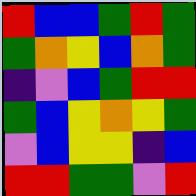[["red", "blue", "blue", "green", "red", "green"], ["green", "orange", "yellow", "blue", "orange", "green"], ["indigo", "violet", "blue", "green", "red", "red"], ["green", "blue", "yellow", "orange", "yellow", "green"], ["violet", "blue", "yellow", "yellow", "indigo", "blue"], ["red", "red", "green", "green", "violet", "red"]]